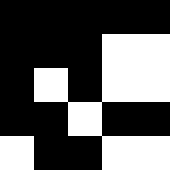[["black", "black", "black", "black", "black"], ["black", "black", "black", "white", "white"], ["black", "white", "black", "white", "white"], ["black", "black", "white", "black", "black"], ["white", "black", "black", "white", "white"]]